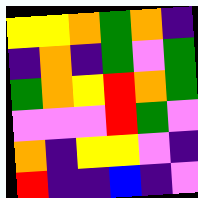[["yellow", "yellow", "orange", "green", "orange", "indigo"], ["indigo", "orange", "indigo", "green", "violet", "green"], ["green", "orange", "yellow", "red", "orange", "green"], ["violet", "violet", "violet", "red", "green", "violet"], ["orange", "indigo", "yellow", "yellow", "violet", "indigo"], ["red", "indigo", "indigo", "blue", "indigo", "violet"]]